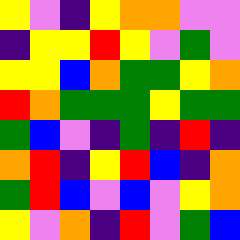[["yellow", "violet", "indigo", "yellow", "orange", "orange", "violet", "violet"], ["indigo", "yellow", "yellow", "red", "yellow", "violet", "green", "violet"], ["yellow", "yellow", "blue", "orange", "green", "green", "yellow", "orange"], ["red", "orange", "green", "green", "green", "yellow", "green", "green"], ["green", "blue", "violet", "indigo", "green", "indigo", "red", "indigo"], ["orange", "red", "indigo", "yellow", "red", "blue", "indigo", "orange"], ["green", "red", "blue", "violet", "blue", "violet", "yellow", "orange"], ["yellow", "violet", "orange", "indigo", "red", "violet", "green", "blue"]]